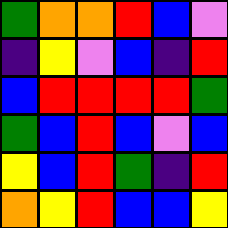[["green", "orange", "orange", "red", "blue", "violet"], ["indigo", "yellow", "violet", "blue", "indigo", "red"], ["blue", "red", "red", "red", "red", "green"], ["green", "blue", "red", "blue", "violet", "blue"], ["yellow", "blue", "red", "green", "indigo", "red"], ["orange", "yellow", "red", "blue", "blue", "yellow"]]